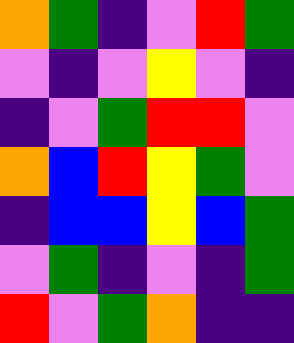[["orange", "green", "indigo", "violet", "red", "green"], ["violet", "indigo", "violet", "yellow", "violet", "indigo"], ["indigo", "violet", "green", "red", "red", "violet"], ["orange", "blue", "red", "yellow", "green", "violet"], ["indigo", "blue", "blue", "yellow", "blue", "green"], ["violet", "green", "indigo", "violet", "indigo", "green"], ["red", "violet", "green", "orange", "indigo", "indigo"]]